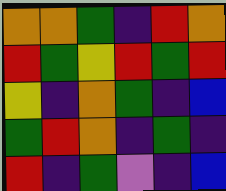[["orange", "orange", "green", "indigo", "red", "orange"], ["red", "green", "yellow", "red", "green", "red"], ["yellow", "indigo", "orange", "green", "indigo", "blue"], ["green", "red", "orange", "indigo", "green", "indigo"], ["red", "indigo", "green", "violet", "indigo", "blue"]]